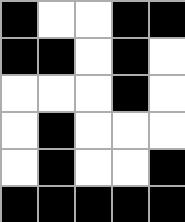[["black", "white", "white", "black", "black"], ["black", "black", "white", "black", "white"], ["white", "white", "white", "black", "white"], ["white", "black", "white", "white", "white"], ["white", "black", "white", "white", "black"], ["black", "black", "black", "black", "black"]]